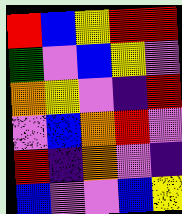[["red", "blue", "yellow", "red", "red"], ["green", "violet", "blue", "yellow", "violet"], ["orange", "yellow", "violet", "indigo", "red"], ["violet", "blue", "orange", "red", "violet"], ["red", "indigo", "orange", "violet", "indigo"], ["blue", "violet", "violet", "blue", "yellow"]]